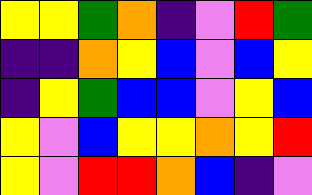[["yellow", "yellow", "green", "orange", "indigo", "violet", "red", "green"], ["indigo", "indigo", "orange", "yellow", "blue", "violet", "blue", "yellow"], ["indigo", "yellow", "green", "blue", "blue", "violet", "yellow", "blue"], ["yellow", "violet", "blue", "yellow", "yellow", "orange", "yellow", "red"], ["yellow", "violet", "red", "red", "orange", "blue", "indigo", "violet"]]